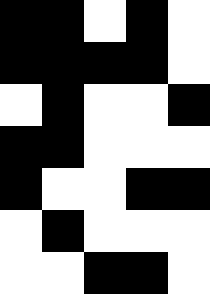[["black", "black", "white", "black", "white"], ["black", "black", "black", "black", "white"], ["white", "black", "white", "white", "black"], ["black", "black", "white", "white", "white"], ["black", "white", "white", "black", "black"], ["white", "black", "white", "white", "white"], ["white", "white", "black", "black", "white"]]